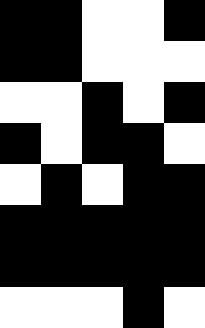[["black", "black", "white", "white", "black"], ["black", "black", "white", "white", "white"], ["white", "white", "black", "white", "black"], ["black", "white", "black", "black", "white"], ["white", "black", "white", "black", "black"], ["black", "black", "black", "black", "black"], ["black", "black", "black", "black", "black"], ["white", "white", "white", "black", "white"]]